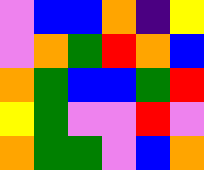[["violet", "blue", "blue", "orange", "indigo", "yellow"], ["violet", "orange", "green", "red", "orange", "blue"], ["orange", "green", "blue", "blue", "green", "red"], ["yellow", "green", "violet", "violet", "red", "violet"], ["orange", "green", "green", "violet", "blue", "orange"]]